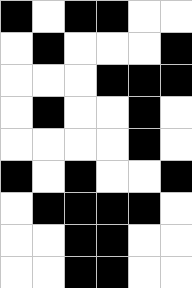[["black", "white", "black", "black", "white", "white"], ["white", "black", "white", "white", "white", "black"], ["white", "white", "white", "black", "black", "black"], ["white", "black", "white", "white", "black", "white"], ["white", "white", "white", "white", "black", "white"], ["black", "white", "black", "white", "white", "black"], ["white", "black", "black", "black", "black", "white"], ["white", "white", "black", "black", "white", "white"], ["white", "white", "black", "black", "white", "white"]]